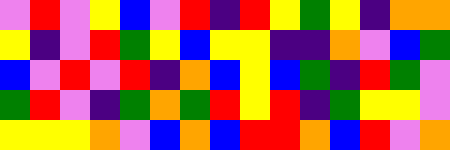[["violet", "red", "violet", "yellow", "blue", "violet", "red", "indigo", "red", "yellow", "green", "yellow", "indigo", "orange", "orange"], ["yellow", "indigo", "violet", "red", "green", "yellow", "blue", "yellow", "yellow", "indigo", "indigo", "orange", "violet", "blue", "green"], ["blue", "violet", "red", "violet", "red", "indigo", "orange", "blue", "yellow", "blue", "green", "indigo", "red", "green", "violet"], ["green", "red", "violet", "indigo", "green", "orange", "green", "red", "yellow", "red", "indigo", "green", "yellow", "yellow", "violet"], ["yellow", "yellow", "yellow", "orange", "violet", "blue", "orange", "blue", "red", "red", "orange", "blue", "red", "violet", "orange"]]